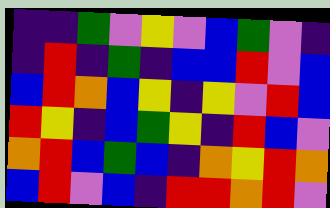[["indigo", "indigo", "green", "violet", "yellow", "violet", "blue", "green", "violet", "indigo"], ["indigo", "red", "indigo", "green", "indigo", "blue", "blue", "red", "violet", "blue"], ["blue", "red", "orange", "blue", "yellow", "indigo", "yellow", "violet", "red", "blue"], ["red", "yellow", "indigo", "blue", "green", "yellow", "indigo", "red", "blue", "violet"], ["orange", "red", "blue", "green", "blue", "indigo", "orange", "yellow", "red", "orange"], ["blue", "red", "violet", "blue", "indigo", "red", "red", "orange", "red", "violet"]]